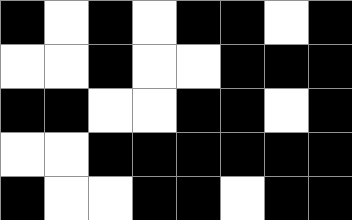[["black", "white", "black", "white", "black", "black", "white", "black"], ["white", "white", "black", "white", "white", "black", "black", "black"], ["black", "black", "white", "white", "black", "black", "white", "black"], ["white", "white", "black", "black", "black", "black", "black", "black"], ["black", "white", "white", "black", "black", "white", "black", "black"]]